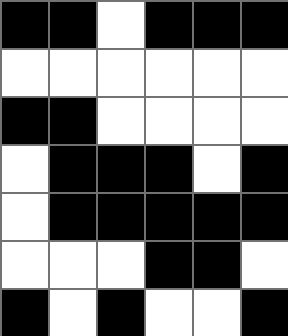[["black", "black", "white", "black", "black", "black"], ["white", "white", "white", "white", "white", "white"], ["black", "black", "white", "white", "white", "white"], ["white", "black", "black", "black", "white", "black"], ["white", "black", "black", "black", "black", "black"], ["white", "white", "white", "black", "black", "white"], ["black", "white", "black", "white", "white", "black"]]